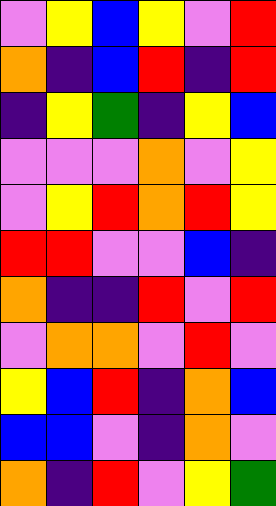[["violet", "yellow", "blue", "yellow", "violet", "red"], ["orange", "indigo", "blue", "red", "indigo", "red"], ["indigo", "yellow", "green", "indigo", "yellow", "blue"], ["violet", "violet", "violet", "orange", "violet", "yellow"], ["violet", "yellow", "red", "orange", "red", "yellow"], ["red", "red", "violet", "violet", "blue", "indigo"], ["orange", "indigo", "indigo", "red", "violet", "red"], ["violet", "orange", "orange", "violet", "red", "violet"], ["yellow", "blue", "red", "indigo", "orange", "blue"], ["blue", "blue", "violet", "indigo", "orange", "violet"], ["orange", "indigo", "red", "violet", "yellow", "green"]]